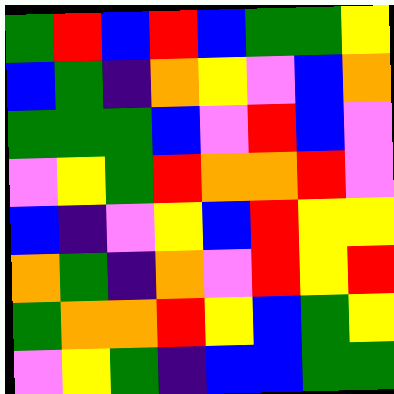[["green", "red", "blue", "red", "blue", "green", "green", "yellow"], ["blue", "green", "indigo", "orange", "yellow", "violet", "blue", "orange"], ["green", "green", "green", "blue", "violet", "red", "blue", "violet"], ["violet", "yellow", "green", "red", "orange", "orange", "red", "violet"], ["blue", "indigo", "violet", "yellow", "blue", "red", "yellow", "yellow"], ["orange", "green", "indigo", "orange", "violet", "red", "yellow", "red"], ["green", "orange", "orange", "red", "yellow", "blue", "green", "yellow"], ["violet", "yellow", "green", "indigo", "blue", "blue", "green", "green"]]